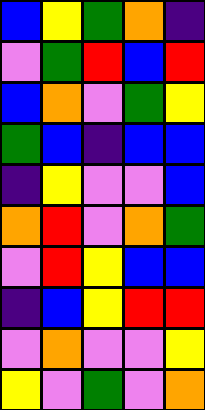[["blue", "yellow", "green", "orange", "indigo"], ["violet", "green", "red", "blue", "red"], ["blue", "orange", "violet", "green", "yellow"], ["green", "blue", "indigo", "blue", "blue"], ["indigo", "yellow", "violet", "violet", "blue"], ["orange", "red", "violet", "orange", "green"], ["violet", "red", "yellow", "blue", "blue"], ["indigo", "blue", "yellow", "red", "red"], ["violet", "orange", "violet", "violet", "yellow"], ["yellow", "violet", "green", "violet", "orange"]]